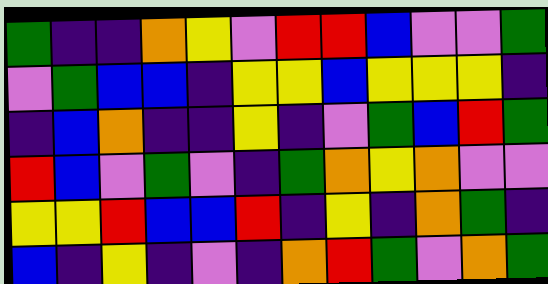[["green", "indigo", "indigo", "orange", "yellow", "violet", "red", "red", "blue", "violet", "violet", "green"], ["violet", "green", "blue", "blue", "indigo", "yellow", "yellow", "blue", "yellow", "yellow", "yellow", "indigo"], ["indigo", "blue", "orange", "indigo", "indigo", "yellow", "indigo", "violet", "green", "blue", "red", "green"], ["red", "blue", "violet", "green", "violet", "indigo", "green", "orange", "yellow", "orange", "violet", "violet"], ["yellow", "yellow", "red", "blue", "blue", "red", "indigo", "yellow", "indigo", "orange", "green", "indigo"], ["blue", "indigo", "yellow", "indigo", "violet", "indigo", "orange", "red", "green", "violet", "orange", "green"]]